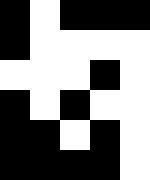[["black", "white", "black", "black", "black"], ["black", "white", "white", "white", "white"], ["white", "white", "white", "black", "white"], ["black", "white", "black", "white", "white"], ["black", "black", "white", "black", "white"], ["black", "black", "black", "black", "white"]]